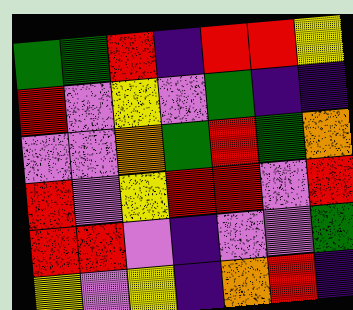[["green", "green", "red", "indigo", "red", "red", "yellow"], ["red", "violet", "yellow", "violet", "green", "indigo", "indigo"], ["violet", "violet", "orange", "green", "red", "green", "orange"], ["red", "violet", "yellow", "red", "red", "violet", "red"], ["red", "red", "violet", "indigo", "violet", "violet", "green"], ["yellow", "violet", "yellow", "indigo", "orange", "red", "indigo"]]